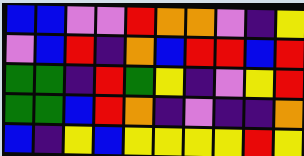[["blue", "blue", "violet", "violet", "red", "orange", "orange", "violet", "indigo", "yellow"], ["violet", "blue", "red", "indigo", "orange", "blue", "red", "red", "blue", "red"], ["green", "green", "indigo", "red", "green", "yellow", "indigo", "violet", "yellow", "red"], ["green", "green", "blue", "red", "orange", "indigo", "violet", "indigo", "indigo", "orange"], ["blue", "indigo", "yellow", "blue", "yellow", "yellow", "yellow", "yellow", "red", "yellow"]]